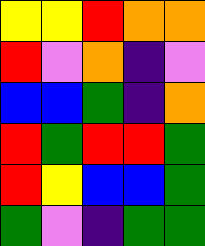[["yellow", "yellow", "red", "orange", "orange"], ["red", "violet", "orange", "indigo", "violet"], ["blue", "blue", "green", "indigo", "orange"], ["red", "green", "red", "red", "green"], ["red", "yellow", "blue", "blue", "green"], ["green", "violet", "indigo", "green", "green"]]